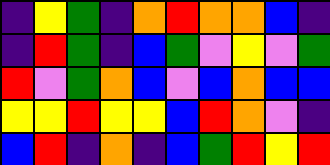[["indigo", "yellow", "green", "indigo", "orange", "red", "orange", "orange", "blue", "indigo"], ["indigo", "red", "green", "indigo", "blue", "green", "violet", "yellow", "violet", "green"], ["red", "violet", "green", "orange", "blue", "violet", "blue", "orange", "blue", "blue"], ["yellow", "yellow", "red", "yellow", "yellow", "blue", "red", "orange", "violet", "indigo"], ["blue", "red", "indigo", "orange", "indigo", "blue", "green", "red", "yellow", "red"]]